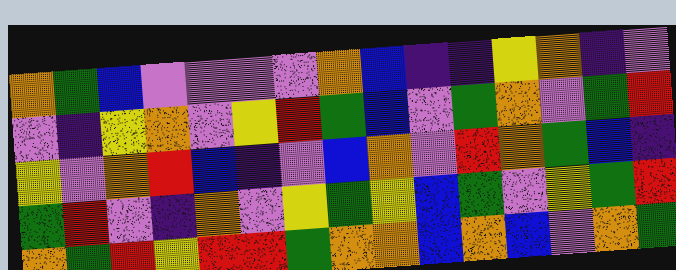[["orange", "green", "blue", "violet", "violet", "violet", "violet", "orange", "blue", "indigo", "indigo", "yellow", "orange", "indigo", "violet"], ["violet", "indigo", "yellow", "orange", "violet", "yellow", "red", "green", "blue", "violet", "green", "orange", "violet", "green", "red"], ["yellow", "violet", "orange", "red", "blue", "indigo", "violet", "blue", "orange", "violet", "red", "orange", "green", "blue", "indigo"], ["green", "red", "violet", "indigo", "orange", "violet", "yellow", "green", "yellow", "blue", "green", "violet", "yellow", "green", "red"], ["orange", "green", "red", "yellow", "red", "red", "green", "orange", "orange", "blue", "orange", "blue", "violet", "orange", "green"]]